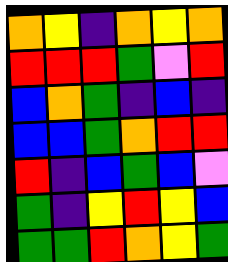[["orange", "yellow", "indigo", "orange", "yellow", "orange"], ["red", "red", "red", "green", "violet", "red"], ["blue", "orange", "green", "indigo", "blue", "indigo"], ["blue", "blue", "green", "orange", "red", "red"], ["red", "indigo", "blue", "green", "blue", "violet"], ["green", "indigo", "yellow", "red", "yellow", "blue"], ["green", "green", "red", "orange", "yellow", "green"]]